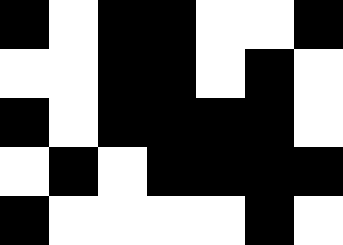[["black", "white", "black", "black", "white", "white", "black"], ["white", "white", "black", "black", "white", "black", "white"], ["black", "white", "black", "black", "black", "black", "white"], ["white", "black", "white", "black", "black", "black", "black"], ["black", "white", "white", "white", "white", "black", "white"]]